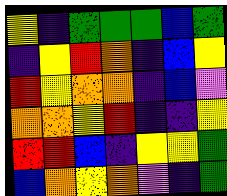[["yellow", "indigo", "green", "green", "green", "blue", "green"], ["indigo", "yellow", "red", "orange", "indigo", "blue", "yellow"], ["red", "yellow", "orange", "orange", "indigo", "blue", "violet"], ["orange", "orange", "yellow", "red", "indigo", "indigo", "yellow"], ["red", "red", "blue", "indigo", "yellow", "yellow", "green"], ["blue", "orange", "yellow", "orange", "violet", "indigo", "green"]]